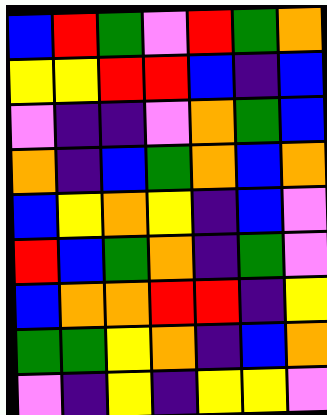[["blue", "red", "green", "violet", "red", "green", "orange"], ["yellow", "yellow", "red", "red", "blue", "indigo", "blue"], ["violet", "indigo", "indigo", "violet", "orange", "green", "blue"], ["orange", "indigo", "blue", "green", "orange", "blue", "orange"], ["blue", "yellow", "orange", "yellow", "indigo", "blue", "violet"], ["red", "blue", "green", "orange", "indigo", "green", "violet"], ["blue", "orange", "orange", "red", "red", "indigo", "yellow"], ["green", "green", "yellow", "orange", "indigo", "blue", "orange"], ["violet", "indigo", "yellow", "indigo", "yellow", "yellow", "violet"]]